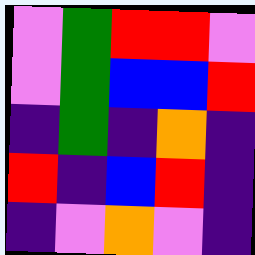[["violet", "green", "red", "red", "violet"], ["violet", "green", "blue", "blue", "red"], ["indigo", "green", "indigo", "orange", "indigo"], ["red", "indigo", "blue", "red", "indigo"], ["indigo", "violet", "orange", "violet", "indigo"]]